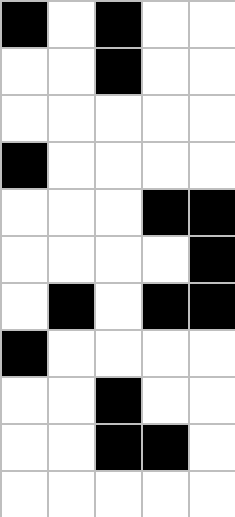[["black", "white", "black", "white", "white"], ["white", "white", "black", "white", "white"], ["white", "white", "white", "white", "white"], ["black", "white", "white", "white", "white"], ["white", "white", "white", "black", "black"], ["white", "white", "white", "white", "black"], ["white", "black", "white", "black", "black"], ["black", "white", "white", "white", "white"], ["white", "white", "black", "white", "white"], ["white", "white", "black", "black", "white"], ["white", "white", "white", "white", "white"]]